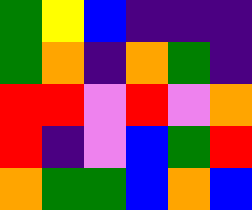[["green", "yellow", "blue", "indigo", "indigo", "indigo"], ["green", "orange", "indigo", "orange", "green", "indigo"], ["red", "red", "violet", "red", "violet", "orange"], ["red", "indigo", "violet", "blue", "green", "red"], ["orange", "green", "green", "blue", "orange", "blue"]]